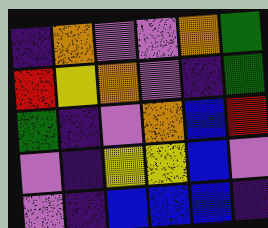[["indigo", "orange", "violet", "violet", "orange", "green"], ["red", "yellow", "orange", "violet", "indigo", "green"], ["green", "indigo", "violet", "orange", "blue", "red"], ["violet", "indigo", "yellow", "yellow", "blue", "violet"], ["violet", "indigo", "blue", "blue", "blue", "indigo"]]